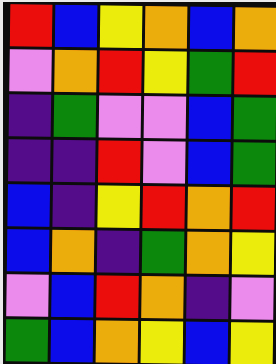[["red", "blue", "yellow", "orange", "blue", "orange"], ["violet", "orange", "red", "yellow", "green", "red"], ["indigo", "green", "violet", "violet", "blue", "green"], ["indigo", "indigo", "red", "violet", "blue", "green"], ["blue", "indigo", "yellow", "red", "orange", "red"], ["blue", "orange", "indigo", "green", "orange", "yellow"], ["violet", "blue", "red", "orange", "indigo", "violet"], ["green", "blue", "orange", "yellow", "blue", "yellow"]]